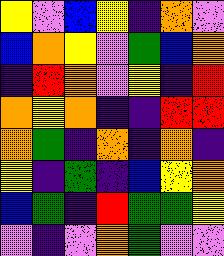[["yellow", "violet", "blue", "yellow", "indigo", "orange", "violet"], ["blue", "orange", "yellow", "violet", "green", "blue", "orange"], ["indigo", "red", "orange", "violet", "yellow", "indigo", "red"], ["orange", "yellow", "orange", "indigo", "indigo", "red", "red"], ["orange", "green", "indigo", "orange", "indigo", "orange", "indigo"], ["yellow", "indigo", "green", "indigo", "blue", "yellow", "orange"], ["blue", "green", "indigo", "red", "green", "green", "yellow"], ["violet", "indigo", "violet", "orange", "green", "violet", "violet"]]